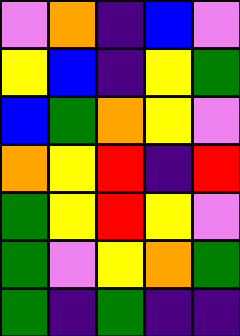[["violet", "orange", "indigo", "blue", "violet"], ["yellow", "blue", "indigo", "yellow", "green"], ["blue", "green", "orange", "yellow", "violet"], ["orange", "yellow", "red", "indigo", "red"], ["green", "yellow", "red", "yellow", "violet"], ["green", "violet", "yellow", "orange", "green"], ["green", "indigo", "green", "indigo", "indigo"]]